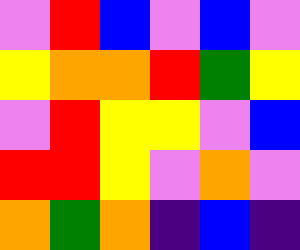[["violet", "red", "blue", "violet", "blue", "violet"], ["yellow", "orange", "orange", "red", "green", "yellow"], ["violet", "red", "yellow", "yellow", "violet", "blue"], ["red", "red", "yellow", "violet", "orange", "violet"], ["orange", "green", "orange", "indigo", "blue", "indigo"]]